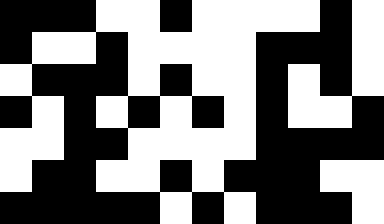[["black", "black", "black", "white", "white", "black", "white", "white", "white", "white", "black", "white"], ["black", "white", "white", "black", "white", "white", "white", "white", "black", "black", "black", "white"], ["white", "black", "black", "black", "white", "black", "white", "white", "black", "white", "black", "white"], ["black", "white", "black", "white", "black", "white", "black", "white", "black", "white", "white", "black"], ["white", "white", "black", "black", "white", "white", "white", "white", "black", "black", "black", "black"], ["white", "black", "black", "white", "white", "black", "white", "black", "black", "black", "white", "white"], ["black", "black", "black", "black", "black", "white", "black", "white", "black", "black", "black", "white"]]